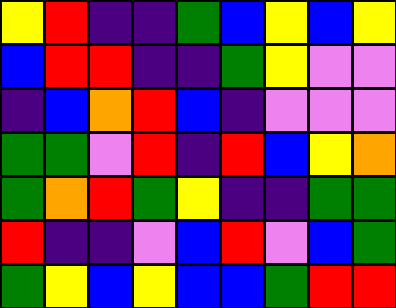[["yellow", "red", "indigo", "indigo", "green", "blue", "yellow", "blue", "yellow"], ["blue", "red", "red", "indigo", "indigo", "green", "yellow", "violet", "violet"], ["indigo", "blue", "orange", "red", "blue", "indigo", "violet", "violet", "violet"], ["green", "green", "violet", "red", "indigo", "red", "blue", "yellow", "orange"], ["green", "orange", "red", "green", "yellow", "indigo", "indigo", "green", "green"], ["red", "indigo", "indigo", "violet", "blue", "red", "violet", "blue", "green"], ["green", "yellow", "blue", "yellow", "blue", "blue", "green", "red", "red"]]